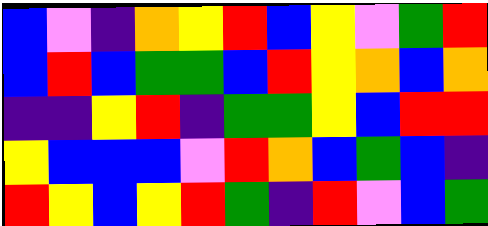[["blue", "violet", "indigo", "orange", "yellow", "red", "blue", "yellow", "violet", "green", "red"], ["blue", "red", "blue", "green", "green", "blue", "red", "yellow", "orange", "blue", "orange"], ["indigo", "indigo", "yellow", "red", "indigo", "green", "green", "yellow", "blue", "red", "red"], ["yellow", "blue", "blue", "blue", "violet", "red", "orange", "blue", "green", "blue", "indigo"], ["red", "yellow", "blue", "yellow", "red", "green", "indigo", "red", "violet", "blue", "green"]]